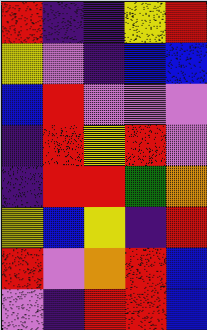[["red", "indigo", "indigo", "yellow", "red"], ["yellow", "violet", "indigo", "blue", "blue"], ["blue", "red", "violet", "violet", "violet"], ["indigo", "red", "yellow", "red", "violet"], ["indigo", "red", "red", "green", "orange"], ["yellow", "blue", "yellow", "indigo", "red"], ["red", "violet", "orange", "red", "blue"], ["violet", "indigo", "red", "red", "blue"]]